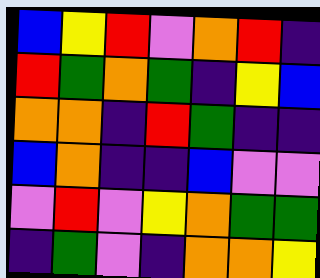[["blue", "yellow", "red", "violet", "orange", "red", "indigo"], ["red", "green", "orange", "green", "indigo", "yellow", "blue"], ["orange", "orange", "indigo", "red", "green", "indigo", "indigo"], ["blue", "orange", "indigo", "indigo", "blue", "violet", "violet"], ["violet", "red", "violet", "yellow", "orange", "green", "green"], ["indigo", "green", "violet", "indigo", "orange", "orange", "yellow"]]